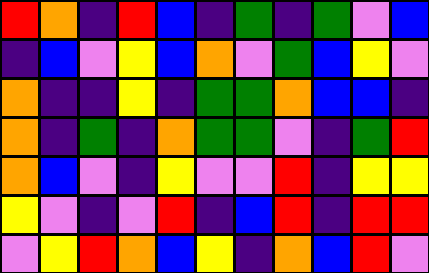[["red", "orange", "indigo", "red", "blue", "indigo", "green", "indigo", "green", "violet", "blue"], ["indigo", "blue", "violet", "yellow", "blue", "orange", "violet", "green", "blue", "yellow", "violet"], ["orange", "indigo", "indigo", "yellow", "indigo", "green", "green", "orange", "blue", "blue", "indigo"], ["orange", "indigo", "green", "indigo", "orange", "green", "green", "violet", "indigo", "green", "red"], ["orange", "blue", "violet", "indigo", "yellow", "violet", "violet", "red", "indigo", "yellow", "yellow"], ["yellow", "violet", "indigo", "violet", "red", "indigo", "blue", "red", "indigo", "red", "red"], ["violet", "yellow", "red", "orange", "blue", "yellow", "indigo", "orange", "blue", "red", "violet"]]